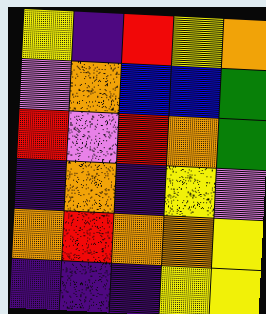[["yellow", "indigo", "red", "yellow", "orange"], ["violet", "orange", "blue", "blue", "green"], ["red", "violet", "red", "orange", "green"], ["indigo", "orange", "indigo", "yellow", "violet"], ["orange", "red", "orange", "orange", "yellow"], ["indigo", "indigo", "indigo", "yellow", "yellow"]]